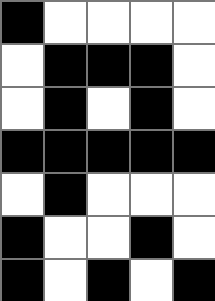[["black", "white", "white", "white", "white"], ["white", "black", "black", "black", "white"], ["white", "black", "white", "black", "white"], ["black", "black", "black", "black", "black"], ["white", "black", "white", "white", "white"], ["black", "white", "white", "black", "white"], ["black", "white", "black", "white", "black"]]